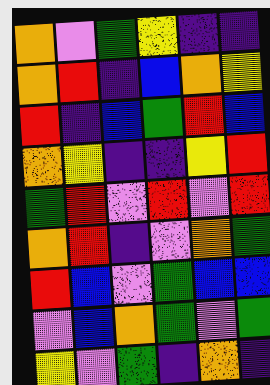[["orange", "violet", "green", "yellow", "indigo", "indigo"], ["orange", "red", "indigo", "blue", "orange", "yellow"], ["red", "indigo", "blue", "green", "red", "blue"], ["orange", "yellow", "indigo", "indigo", "yellow", "red"], ["green", "red", "violet", "red", "violet", "red"], ["orange", "red", "indigo", "violet", "orange", "green"], ["red", "blue", "violet", "green", "blue", "blue"], ["violet", "blue", "orange", "green", "violet", "green"], ["yellow", "violet", "green", "indigo", "orange", "indigo"]]